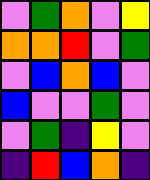[["violet", "green", "orange", "violet", "yellow"], ["orange", "orange", "red", "violet", "green"], ["violet", "blue", "orange", "blue", "violet"], ["blue", "violet", "violet", "green", "violet"], ["violet", "green", "indigo", "yellow", "violet"], ["indigo", "red", "blue", "orange", "indigo"]]